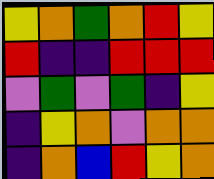[["yellow", "orange", "green", "orange", "red", "yellow"], ["red", "indigo", "indigo", "red", "red", "red"], ["violet", "green", "violet", "green", "indigo", "yellow"], ["indigo", "yellow", "orange", "violet", "orange", "orange"], ["indigo", "orange", "blue", "red", "yellow", "orange"]]